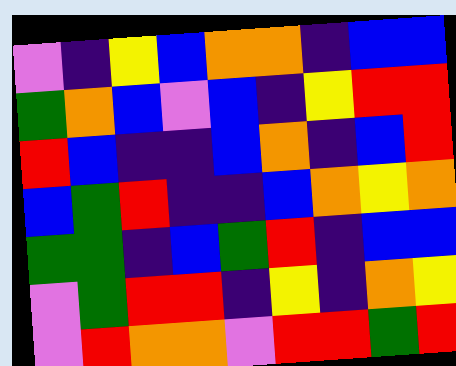[["violet", "indigo", "yellow", "blue", "orange", "orange", "indigo", "blue", "blue"], ["green", "orange", "blue", "violet", "blue", "indigo", "yellow", "red", "red"], ["red", "blue", "indigo", "indigo", "blue", "orange", "indigo", "blue", "red"], ["blue", "green", "red", "indigo", "indigo", "blue", "orange", "yellow", "orange"], ["green", "green", "indigo", "blue", "green", "red", "indigo", "blue", "blue"], ["violet", "green", "red", "red", "indigo", "yellow", "indigo", "orange", "yellow"], ["violet", "red", "orange", "orange", "violet", "red", "red", "green", "red"]]